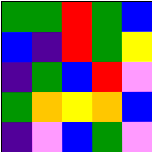[["green", "green", "red", "green", "blue"], ["blue", "indigo", "red", "green", "yellow"], ["indigo", "green", "blue", "red", "violet"], ["green", "orange", "yellow", "orange", "blue"], ["indigo", "violet", "blue", "green", "violet"]]